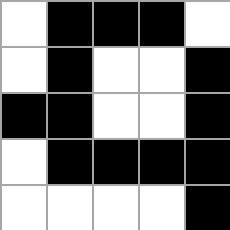[["white", "black", "black", "black", "white"], ["white", "black", "white", "white", "black"], ["black", "black", "white", "white", "black"], ["white", "black", "black", "black", "black"], ["white", "white", "white", "white", "black"]]